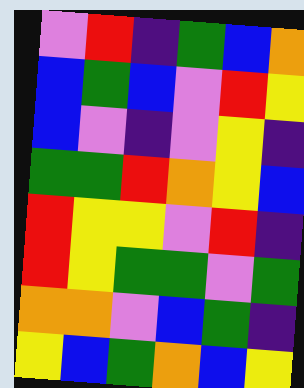[["violet", "red", "indigo", "green", "blue", "orange"], ["blue", "green", "blue", "violet", "red", "yellow"], ["blue", "violet", "indigo", "violet", "yellow", "indigo"], ["green", "green", "red", "orange", "yellow", "blue"], ["red", "yellow", "yellow", "violet", "red", "indigo"], ["red", "yellow", "green", "green", "violet", "green"], ["orange", "orange", "violet", "blue", "green", "indigo"], ["yellow", "blue", "green", "orange", "blue", "yellow"]]